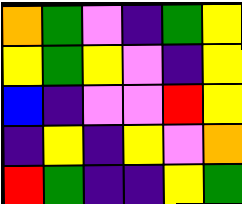[["orange", "green", "violet", "indigo", "green", "yellow"], ["yellow", "green", "yellow", "violet", "indigo", "yellow"], ["blue", "indigo", "violet", "violet", "red", "yellow"], ["indigo", "yellow", "indigo", "yellow", "violet", "orange"], ["red", "green", "indigo", "indigo", "yellow", "green"]]